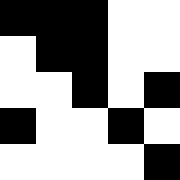[["black", "black", "black", "white", "white"], ["white", "black", "black", "white", "white"], ["white", "white", "black", "white", "black"], ["black", "white", "white", "black", "white"], ["white", "white", "white", "white", "black"]]